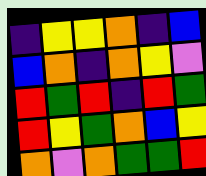[["indigo", "yellow", "yellow", "orange", "indigo", "blue"], ["blue", "orange", "indigo", "orange", "yellow", "violet"], ["red", "green", "red", "indigo", "red", "green"], ["red", "yellow", "green", "orange", "blue", "yellow"], ["orange", "violet", "orange", "green", "green", "red"]]